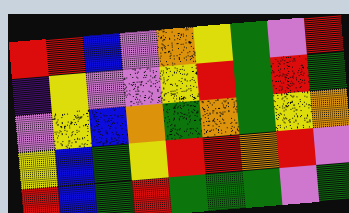[["red", "red", "blue", "violet", "orange", "yellow", "green", "violet", "red"], ["indigo", "yellow", "violet", "violet", "yellow", "red", "green", "red", "green"], ["violet", "yellow", "blue", "orange", "green", "orange", "green", "yellow", "orange"], ["yellow", "blue", "green", "yellow", "red", "red", "orange", "red", "violet"], ["red", "blue", "green", "red", "green", "green", "green", "violet", "green"]]